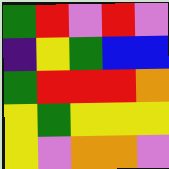[["green", "red", "violet", "red", "violet"], ["indigo", "yellow", "green", "blue", "blue"], ["green", "red", "red", "red", "orange"], ["yellow", "green", "yellow", "yellow", "yellow"], ["yellow", "violet", "orange", "orange", "violet"]]